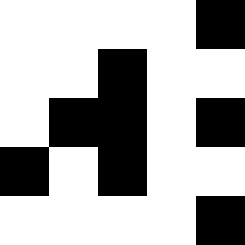[["white", "white", "white", "white", "black"], ["white", "white", "black", "white", "white"], ["white", "black", "black", "white", "black"], ["black", "white", "black", "white", "white"], ["white", "white", "white", "white", "black"]]